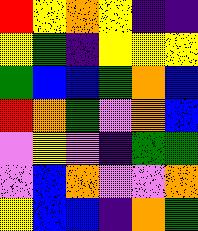[["red", "yellow", "orange", "yellow", "indigo", "indigo"], ["yellow", "green", "indigo", "yellow", "yellow", "yellow"], ["green", "blue", "blue", "green", "orange", "blue"], ["red", "orange", "green", "violet", "orange", "blue"], ["violet", "yellow", "violet", "indigo", "green", "green"], ["violet", "blue", "orange", "violet", "violet", "orange"], ["yellow", "blue", "blue", "indigo", "orange", "green"]]